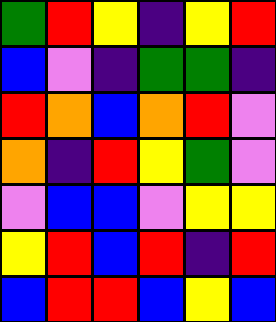[["green", "red", "yellow", "indigo", "yellow", "red"], ["blue", "violet", "indigo", "green", "green", "indigo"], ["red", "orange", "blue", "orange", "red", "violet"], ["orange", "indigo", "red", "yellow", "green", "violet"], ["violet", "blue", "blue", "violet", "yellow", "yellow"], ["yellow", "red", "blue", "red", "indigo", "red"], ["blue", "red", "red", "blue", "yellow", "blue"]]